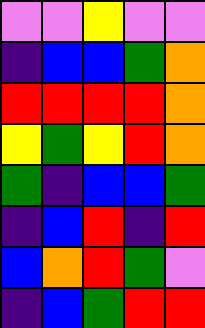[["violet", "violet", "yellow", "violet", "violet"], ["indigo", "blue", "blue", "green", "orange"], ["red", "red", "red", "red", "orange"], ["yellow", "green", "yellow", "red", "orange"], ["green", "indigo", "blue", "blue", "green"], ["indigo", "blue", "red", "indigo", "red"], ["blue", "orange", "red", "green", "violet"], ["indigo", "blue", "green", "red", "red"]]